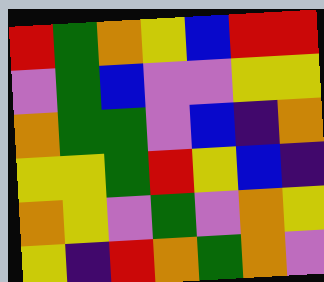[["red", "green", "orange", "yellow", "blue", "red", "red"], ["violet", "green", "blue", "violet", "violet", "yellow", "yellow"], ["orange", "green", "green", "violet", "blue", "indigo", "orange"], ["yellow", "yellow", "green", "red", "yellow", "blue", "indigo"], ["orange", "yellow", "violet", "green", "violet", "orange", "yellow"], ["yellow", "indigo", "red", "orange", "green", "orange", "violet"]]